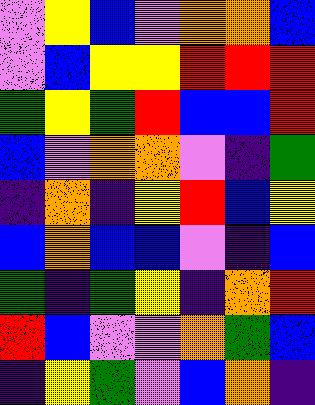[["violet", "yellow", "blue", "violet", "orange", "orange", "blue"], ["violet", "blue", "yellow", "yellow", "red", "red", "red"], ["green", "yellow", "green", "red", "blue", "blue", "red"], ["blue", "violet", "orange", "orange", "violet", "indigo", "green"], ["indigo", "orange", "indigo", "yellow", "red", "blue", "yellow"], ["blue", "orange", "blue", "blue", "violet", "indigo", "blue"], ["green", "indigo", "green", "yellow", "indigo", "orange", "red"], ["red", "blue", "violet", "violet", "orange", "green", "blue"], ["indigo", "yellow", "green", "violet", "blue", "orange", "indigo"]]